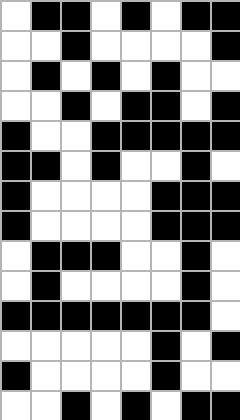[["white", "black", "black", "white", "black", "white", "black", "black"], ["white", "white", "black", "white", "white", "white", "white", "black"], ["white", "black", "white", "black", "white", "black", "white", "white"], ["white", "white", "black", "white", "black", "black", "white", "black"], ["black", "white", "white", "black", "black", "black", "black", "black"], ["black", "black", "white", "black", "white", "white", "black", "white"], ["black", "white", "white", "white", "white", "black", "black", "black"], ["black", "white", "white", "white", "white", "black", "black", "black"], ["white", "black", "black", "black", "white", "white", "black", "white"], ["white", "black", "white", "white", "white", "white", "black", "white"], ["black", "black", "black", "black", "black", "black", "black", "white"], ["white", "white", "white", "white", "white", "black", "white", "black"], ["black", "white", "white", "white", "white", "black", "white", "white"], ["white", "white", "black", "white", "black", "white", "black", "black"]]